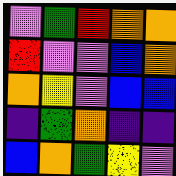[["violet", "green", "red", "orange", "orange"], ["red", "violet", "violet", "blue", "orange"], ["orange", "yellow", "violet", "blue", "blue"], ["indigo", "green", "orange", "indigo", "indigo"], ["blue", "orange", "green", "yellow", "violet"]]